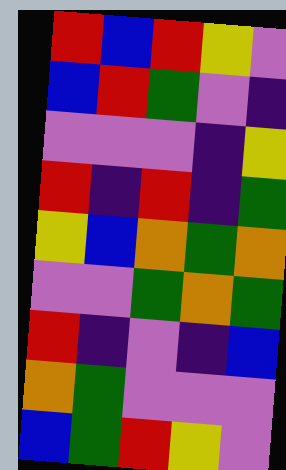[["red", "blue", "red", "yellow", "violet"], ["blue", "red", "green", "violet", "indigo"], ["violet", "violet", "violet", "indigo", "yellow"], ["red", "indigo", "red", "indigo", "green"], ["yellow", "blue", "orange", "green", "orange"], ["violet", "violet", "green", "orange", "green"], ["red", "indigo", "violet", "indigo", "blue"], ["orange", "green", "violet", "violet", "violet"], ["blue", "green", "red", "yellow", "violet"]]